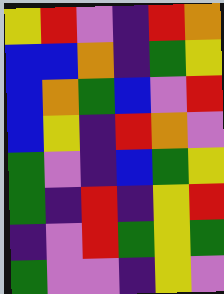[["yellow", "red", "violet", "indigo", "red", "orange"], ["blue", "blue", "orange", "indigo", "green", "yellow"], ["blue", "orange", "green", "blue", "violet", "red"], ["blue", "yellow", "indigo", "red", "orange", "violet"], ["green", "violet", "indigo", "blue", "green", "yellow"], ["green", "indigo", "red", "indigo", "yellow", "red"], ["indigo", "violet", "red", "green", "yellow", "green"], ["green", "violet", "violet", "indigo", "yellow", "violet"]]